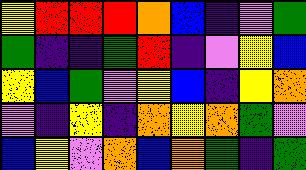[["yellow", "red", "red", "red", "orange", "blue", "indigo", "violet", "green"], ["green", "indigo", "indigo", "green", "red", "indigo", "violet", "yellow", "blue"], ["yellow", "blue", "green", "violet", "yellow", "blue", "indigo", "yellow", "orange"], ["violet", "indigo", "yellow", "indigo", "orange", "yellow", "orange", "green", "violet"], ["blue", "yellow", "violet", "orange", "blue", "orange", "green", "indigo", "green"]]